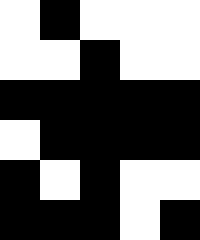[["white", "black", "white", "white", "white"], ["white", "white", "black", "white", "white"], ["black", "black", "black", "black", "black"], ["white", "black", "black", "black", "black"], ["black", "white", "black", "white", "white"], ["black", "black", "black", "white", "black"]]